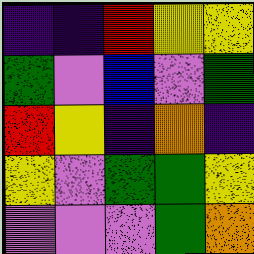[["indigo", "indigo", "red", "yellow", "yellow"], ["green", "violet", "blue", "violet", "green"], ["red", "yellow", "indigo", "orange", "indigo"], ["yellow", "violet", "green", "green", "yellow"], ["violet", "violet", "violet", "green", "orange"]]